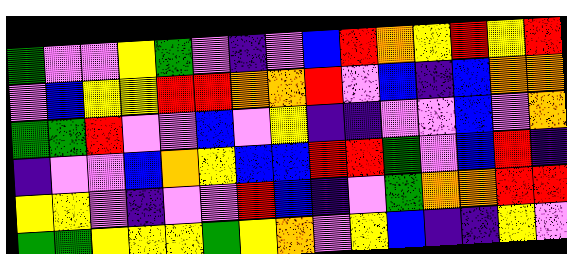[["green", "violet", "violet", "yellow", "green", "violet", "indigo", "violet", "blue", "red", "orange", "yellow", "red", "yellow", "red"], ["violet", "blue", "yellow", "yellow", "red", "red", "orange", "orange", "red", "violet", "blue", "indigo", "blue", "orange", "orange"], ["green", "green", "red", "violet", "violet", "blue", "violet", "yellow", "indigo", "indigo", "violet", "violet", "blue", "violet", "orange"], ["indigo", "violet", "violet", "blue", "orange", "yellow", "blue", "blue", "red", "red", "green", "violet", "blue", "red", "indigo"], ["yellow", "yellow", "violet", "indigo", "violet", "violet", "red", "blue", "indigo", "violet", "green", "orange", "orange", "red", "red"], ["green", "green", "yellow", "yellow", "yellow", "green", "yellow", "orange", "violet", "yellow", "blue", "indigo", "indigo", "yellow", "violet"]]